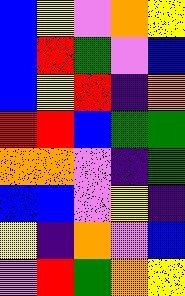[["blue", "yellow", "violet", "orange", "yellow"], ["blue", "red", "green", "violet", "blue"], ["blue", "yellow", "red", "indigo", "orange"], ["red", "red", "blue", "green", "green"], ["orange", "orange", "violet", "indigo", "green"], ["blue", "blue", "violet", "yellow", "indigo"], ["yellow", "indigo", "orange", "violet", "blue"], ["violet", "red", "green", "orange", "yellow"]]